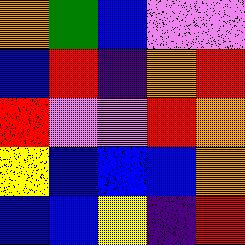[["orange", "green", "blue", "violet", "violet"], ["blue", "red", "indigo", "orange", "red"], ["red", "violet", "violet", "red", "orange"], ["yellow", "blue", "blue", "blue", "orange"], ["blue", "blue", "yellow", "indigo", "red"]]